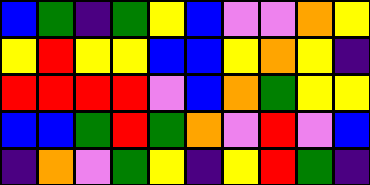[["blue", "green", "indigo", "green", "yellow", "blue", "violet", "violet", "orange", "yellow"], ["yellow", "red", "yellow", "yellow", "blue", "blue", "yellow", "orange", "yellow", "indigo"], ["red", "red", "red", "red", "violet", "blue", "orange", "green", "yellow", "yellow"], ["blue", "blue", "green", "red", "green", "orange", "violet", "red", "violet", "blue"], ["indigo", "orange", "violet", "green", "yellow", "indigo", "yellow", "red", "green", "indigo"]]